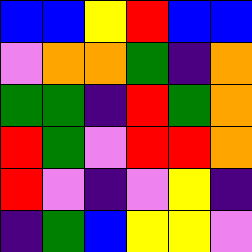[["blue", "blue", "yellow", "red", "blue", "blue"], ["violet", "orange", "orange", "green", "indigo", "orange"], ["green", "green", "indigo", "red", "green", "orange"], ["red", "green", "violet", "red", "red", "orange"], ["red", "violet", "indigo", "violet", "yellow", "indigo"], ["indigo", "green", "blue", "yellow", "yellow", "violet"]]